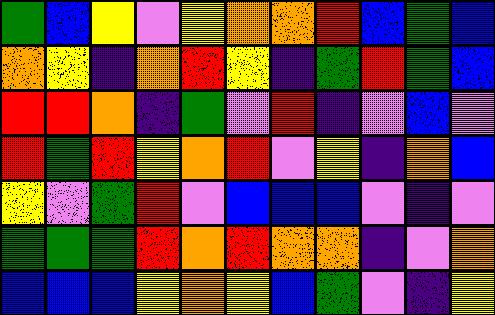[["green", "blue", "yellow", "violet", "yellow", "orange", "orange", "red", "blue", "green", "blue"], ["orange", "yellow", "indigo", "orange", "red", "yellow", "indigo", "green", "red", "green", "blue"], ["red", "red", "orange", "indigo", "green", "violet", "red", "indigo", "violet", "blue", "violet"], ["red", "green", "red", "yellow", "orange", "red", "violet", "yellow", "indigo", "orange", "blue"], ["yellow", "violet", "green", "red", "violet", "blue", "blue", "blue", "violet", "indigo", "violet"], ["green", "green", "green", "red", "orange", "red", "orange", "orange", "indigo", "violet", "orange"], ["blue", "blue", "blue", "yellow", "orange", "yellow", "blue", "green", "violet", "indigo", "yellow"]]